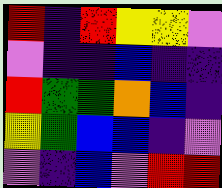[["red", "indigo", "red", "yellow", "yellow", "violet"], ["violet", "indigo", "indigo", "blue", "indigo", "indigo"], ["red", "green", "green", "orange", "blue", "indigo"], ["yellow", "green", "blue", "blue", "indigo", "violet"], ["violet", "indigo", "blue", "violet", "red", "red"]]